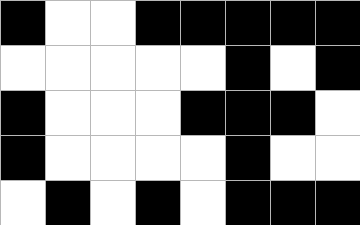[["black", "white", "white", "black", "black", "black", "black", "black"], ["white", "white", "white", "white", "white", "black", "white", "black"], ["black", "white", "white", "white", "black", "black", "black", "white"], ["black", "white", "white", "white", "white", "black", "white", "white"], ["white", "black", "white", "black", "white", "black", "black", "black"]]